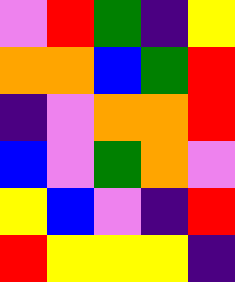[["violet", "red", "green", "indigo", "yellow"], ["orange", "orange", "blue", "green", "red"], ["indigo", "violet", "orange", "orange", "red"], ["blue", "violet", "green", "orange", "violet"], ["yellow", "blue", "violet", "indigo", "red"], ["red", "yellow", "yellow", "yellow", "indigo"]]